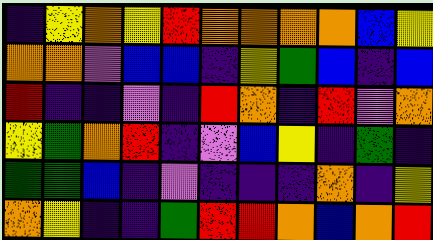[["indigo", "yellow", "orange", "yellow", "red", "orange", "orange", "orange", "orange", "blue", "yellow"], ["orange", "orange", "violet", "blue", "blue", "indigo", "yellow", "green", "blue", "indigo", "blue"], ["red", "indigo", "indigo", "violet", "indigo", "red", "orange", "indigo", "red", "violet", "orange"], ["yellow", "green", "orange", "red", "indigo", "violet", "blue", "yellow", "indigo", "green", "indigo"], ["green", "green", "blue", "indigo", "violet", "indigo", "indigo", "indigo", "orange", "indigo", "yellow"], ["orange", "yellow", "indigo", "indigo", "green", "red", "red", "orange", "blue", "orange", "red"]]